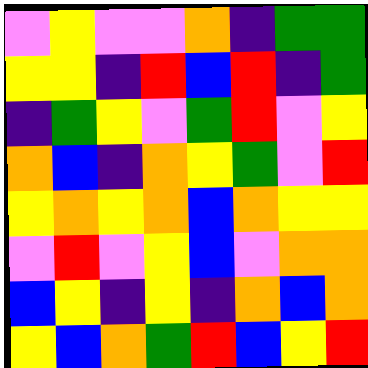[["violet", "yellow", "violet", "violet", "orange", "indigo", "green", "green"], ["yellow", "yellow", "indigo", "red", "blue", "red", "indigo", "green"], ["indigo", "green", "yellow", "violet", "green", "red", "violet", "yellow"], ["orange", "blue", "indigo", "orange", "yellow", "green", "violet", "red"], ["yellow", "orange", "yellow", "orange", "blue", "orange", "yellow", "yellow"], ["violet", "red", "violet", "yellow", "blue", "violet", "orange", "orange"], ["blue", "yellow", "indigo", "yellow", "indigo", "orange", "blue", "orange"], ["yellow", "blue", "orange", "green", "red", "blue", "yellow", "red"]]